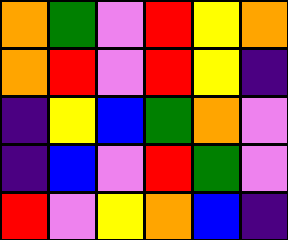[["orange", "green", "violet", "red", "yellow", "orange"], ["orange", "red", "violet", "red", "yellow", "indigo"], ["indigo", "yellow", "blue", "green", "orange", "violet"], ["indigo", "blue", "violet", "red", "green", "violet"], ["red", "violet", "yellow", "orange", "blue", "indigo"]]